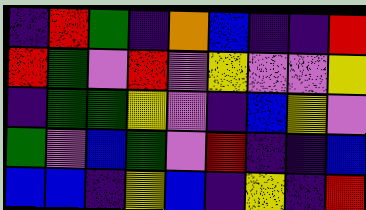[["indigo", "red", "green", "indigo", "orange", "blue", "indigo", "indigo", "red"], ["red", "green", "violet", "red", "violet", "yellow", "violet", "violet", "yellow"], ["indigo", "green", "green", "yellow", "violet", "indigo", "blue", "yellow", "violet"], ["green", "violet", "blue", "green", "violet", "red", "indigo", "indigo", "blue"], ["blue", "blue", "indigo", "yellow", "blue", "indigo", "yellow", "indigo", "red"]]